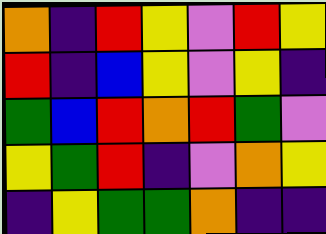[["orange", "indigo", "red", "yellow", "violet", "red", "yellow"], ["red", "indigo", "blue", "yellow", "violet", "yellow", "indigo"], ["green", "blue", "red", "orange", "red", "green", "violet"], ["yellow", "green", "red", "indigo", "violet", "orange", "yellow"], ["indigo", "yellow", "green", "green", "orange", "indigo", "indigo"]]